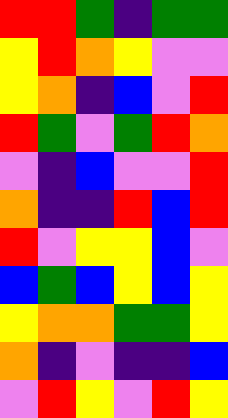[["red", "red", "green", "indigo", "green", "green"], ["yellow", "red", "orange", "yellow", "violet", "violet"], ["yellow", "orange", "indigo", "blue", "violet", "red"], ["red", "green", "violet", "green", "red", "orange"], ["violet", "indigo", "blue", "violet", "violet", "red"], ["orange", "indigo", "indigo", "red", "blue", "red"], ["red", "violet", "yellow", "yellow", "blue", "violet"], ["blue", "green", "blue", "yellow", "blue", "yellow"], ["yellow", "orange", "orange", "green", "green", "yellow"], ["orange", "indigo", "violet", "indigo", "indigo", "blue"], ["violet", "red", "yellow", "violet", "red", "yellow"]]